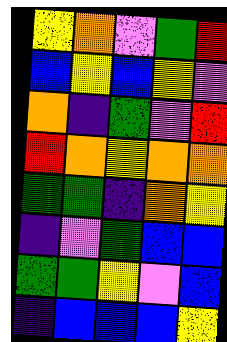[["yellow", "orange", "violet", "green", "red"], ["blue", "yellow", "blue", "yellow", "violet"], ["orange", "indigo", "green", "violet", "red"], ["red", "orange", "yellow", "orange", "orange"], ["green", "green", "indigo", "orange", "yellow"], ["indigo", "violet", "green", "blue", "blue"], ["green", "green", "yellow", "violet", "blue"], ["indigo", "blue", "blue", "blue", "yellow"]]